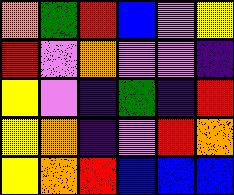[["orange", "green", "red", "blue", "violet", "yellow"], ["red", "violet", "orange", "violet", "violet", "indigo"], ["yellow", "violet", "indigo", "green", "indigo", "red"], ["yellow", "orange", "indigo", "violet", "red", "orange"], ["yellow", "orange", "red", "blue", "blue", "blue"]]